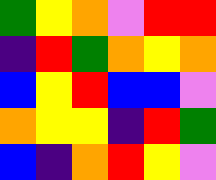[["green", "yellow", "orange", "violet", "red", "red"], ["indigo", "red", "green", "orange", "yellow", "orange"], ["blue", "yellow", "red", "blue", "blue", "violet"], ["orange", "yellow", "yellow", "indigo", "red", "green"], ["blue", "indigo", "orange", "red", "yellow", "violet"]]